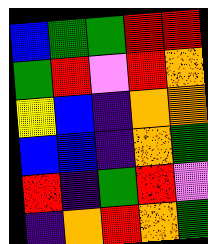[["blue", "green", "green", "red", "red"], ["green", "red", "violet", "red", "orange"], ["yellow", "blue", "indigo", "orange", "orange"], ["blue", "blue", "indigo", "orange", "green"], ["red", "indigo", "green", "red", "violet"], ["indigo", "orange", "red", "orange", "green"]]